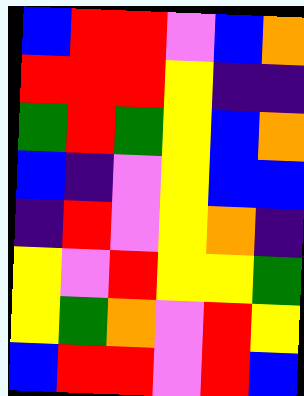[["blue", "red", "red", "violet", "blue", "orange"], ["red", "red", "red", "yellow", "indigo", "indigo"], ["green", "red", "green", "yellow", "blue", "orange"], ["blue", "indigo", "violet", "yellow", "blue", "blue"], ["indigo", "red", "violet", "yellow", "orange", "indigo"], ["yellow", "violet", "red", "yellow", "yellow", "green"], ["yellow", "green", "orange", "violet", "red", "yellow"], ["blue", "red", "red", "violet", "red", "blue"]]